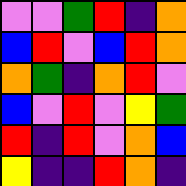[["violet", "violet", "green", "red", "indigo", "orange"], ["blue", "red", "violet", "blue", "red", "orange"], ["orange", "green", "indigo", "orange", "red", "violet"], ["blue", "violet", "red", "violet", "yellow", "green"], ["red", "indigo", "red", "violet", "orange", "blue"], ["yellow", "indigo", "indigo", "red", "orange", "indigo"]]